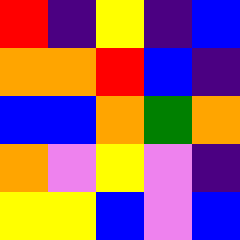[["red", "indigo", "yellow", "indigo", "blue"], ["orange", "orange", "red", "blue", "indigo"], ["blue", "blue", "orange", "green", "orange"], ["orange", "violet", "yellow", "violet", "indigo"], ["yellow", "yellow", "blue", "violet", "blue"]]